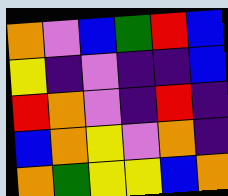[["orange", "violet", "blue", "green", "red", "blue"], ["yellow", "indigo", "violet", "indigo", "indigo", "blue"], ["red", "orange", "violet", "indigo", "red", "indigo"], ["blue", "orange", "yellow", "violet", "orange", "indigo"], ["orange", "green", "yellow", "yellow", "blue", "orange"]]